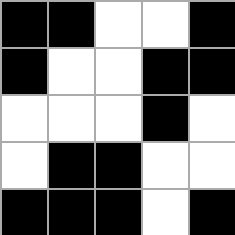[["black", "black", "white", "white", "black"], ["black", "white", "white", "black", "black"], ["white", "white", "white", "black", "white"], ["white", "black", "black", "white", "white"], ["black", "black", "black", "white", "black"]]